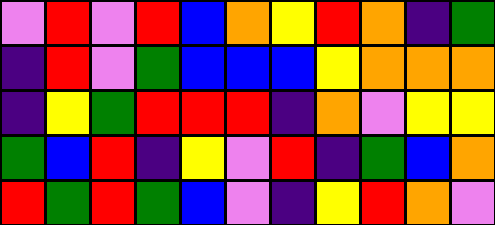[["violet", "red", "violet", "red", "blue", "orange", "yellow", "red", "orange", "indigo", "green"], ["indigo", "red", "violet", "green", "blue", "blue", "blue", "yellow", "orange", "orange", "orange"], ["indigo", "yellow", "green", "red", "red", "red", "indigo", "orange", "violet", "yellow", "yellow"], ["green", "blue", "red", "indigo", "yellow", "violet", "red", "indigo", "green", "blue", "orange"], ["red", "green", "red", "green", "blue", "violet", "indigo", "yellow", "red", "orange", "violet"]]